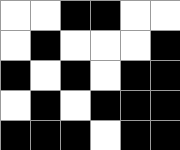[["white", "white", "black", "black", "white", "white"], ["white", "black", "white", "white", "white", "black"], ["black", "white", "black", "white", "black", "black"], ["white", "black", "white", "black", "black", "black"], ["black", "black", "black", "white", "black", "black"]]